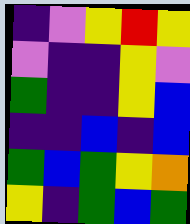[["indigo", "violet", "yellow", "red", "yellow"], ["violet", "indigo", "indigo", "yellow", "violet"], ["green", "indigo", "indigo", "yellow", "blue"], ["indigo", "indigo", "blue", "indigo", "blue"], ["green", "blue", "green", "yellow", "orange"], ["yellow", "indigo", "green", "blue", "green"]]